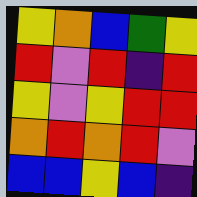[["yellow", "orange", "blue", "green", "yellow"], ["red", "violet", "red", "indigo", "red"], ["yellow", "violet", "yellow", "red", "red"], ["orange", "red", "orange", "red", "violet"], ["blue", "blue", "yellow", "blue", "indigo"]]